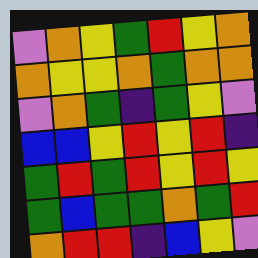[["violet", "orange", "yellow", "green", "red", "yellow", "orange"], ["orange", "yellow", "yellow", "orange", "green", "orange", "orange"], ["violet", "orange", "green", "indigo", "green", "yellow", "violet"], ["blue", "blue", "yellow", "red", "yellow", "red", "indigo"], ["green", "red", "green", "red", "yellow", "red", "yellow"], ["green", "blue", "green", "green", "orange", "green", "red"], ["orange", "red", "red", "indigo", "blue", "yellow", "violet"]]